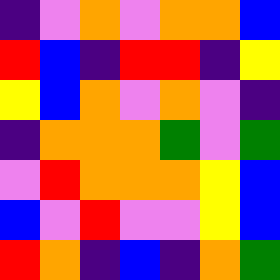[["indigo", "violet", "orange", "violet", "orange", "orange", "blue"], ["red", "blue", "indigo", "red", "red", "indigo", "yellow"], ["yellow", "blue", "orange", "violet", "orange", "violet", "indigo"], ["indigo", "orange", "orange", "orange", "green", "violet", "green"], ["violet", "red", "orange", "orange", "orange", "yellow", "blue"], ["blue", "violet", "red", "violet", "violet", "yellow", "blue"], ["red", "orange", "indigo", "blue", "indigo", "orange", "green"]]